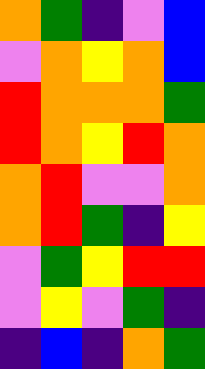[["orange", "green", "indigo", "violet", "blue"], ["violet", "orange", "yellow", "orange", "blue"], ["red", "orange", "orange", "orange", "green"], ["red", "orange", "yellow", "red", "orange"], ["orange", "red", "violet", "violet", "orange"], ["orange", "red", "green", "indigo", "yellow"], ["violet", "green", "yellow", "red", "red"], ["violet", "yellow", "violet", "green", "indigo"], ["indigo", "blue", "indigo", "orange", "green"]]